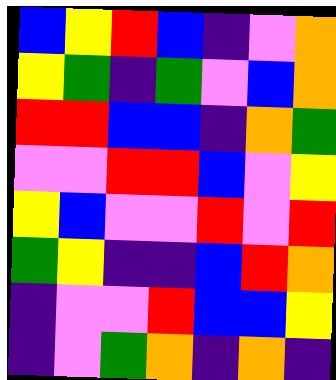[["blue", "yellow", "red", "blue", "indigo", "violet", "orange"], ["yellow", "green", "indigo", "green", "violet", "blue", "orange"], ["red", "red", "blue", "blue", "indigo", "orange", "green"], ["violet", "violet", "red", "red", "blue", "violet", "yellow"], ["yellow", "blue", "violet", "violet", "red", "violet", "red"], ["green", "yellow", "indigo", "indigo", "blue", "red", "orange"], ["indigo", "violet", "violet", "red", "blue", "blue", "yellow"], ["indigo", "violet", "green", "orange", "indigo", "orange", "indigo"]]